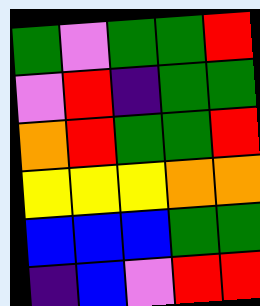[["green", "violet", "green", "green", "red"], ["violet", "red", "indigo", "green", "green"], ["orange", "red", "green", "green", "red"], ["yellow", "yellow", "yellow", "orange", "orange"], ["blue", "blue", "blue", "green", "green"], ["indigo", "blue", "violet", "red", "red"]]